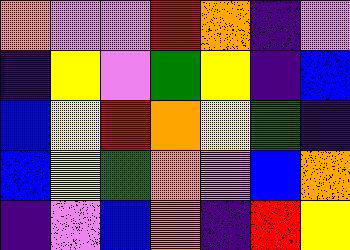[["orange", "violet", "violet", "red", "orange", "indigo", "violet"], ["indigo", "yellow", "violet", "green", "yellow", "indigo", "blue"], ["blue", "yellow", "red", "orange", "yellow", "green", "indigo"], ["blue", "yellow", "green", "orange", "violet", "blue", "orange"], ["indigo", "violet", "blue", "orange", "indigo", "red", "yellow"]]